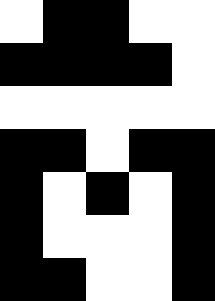[["white", "black", "black", "white", "white"], ["black", "black", "black", "black", "white"], ["white", "white", "white", "white", "white"], ["black", "black", "white", "black", "black"], ["black", "white", "black", "white", "black"], ["black", "white", "white", "white", "black"], ["black", "black", "white", "white", "black"]]